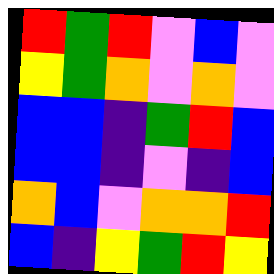[["red", "green", "red", "violet", "blue", "violet"], ["yellow", "green", "orange", "violet", "orange", "violet"], ["blue", "blue", "indigo", "green", "red", "blue"], ["blue", "blue", "indigo", "violet", "indigo", "blue"], ["orange", "blue", "violet", "orange", "orange", "red"], ["blue", "indigo", "yellow", "green", "red", "yellow"]]